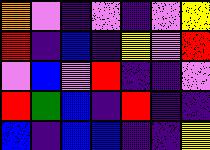[["orange", "violet", "indigo", "violet", "indigo", "violet", "yellow"], ["red", "indigo", "blue", "indigo", "yellow", "violet", "red"], ["violet", "blue", "violet", "red", "indigo", "indigo", "violet"], ["red", "green", "blue", "indigo", "red", "indigo", "indigo"], ["blue", "indigo", "blue", "blue", "indigo", "indigo", "yellow"]]